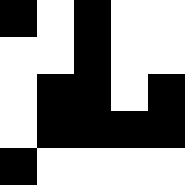[["black", "white", "black", "white", "white"], ["white", "white", "black", "white", "white"], ["white", "black", "black", "white", "black"], ["white", "black", "black", "black", "black"], ["black", "white", "white", "white", "white"]]